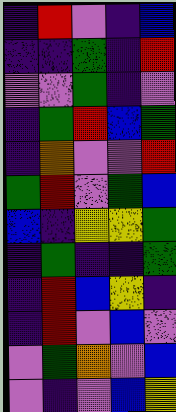[["indigo", "red", "violet", "indigo", "blue"], ["indigo", "indigo", "green", "indigo", "red"], ["violet", "violet", "green", "indigo", "violet"], ["indigo", "green", "red", "blue", "green"], ["indigo", "orange", "violet", "violet", "red"], ["green", "red", "violet", "green", "blue"], ["blue", "indigo", "yellow", "yellow", "green"], ["indigo", "green", "indigo", "indigo", "green"], ["indigo", "red", "blue", "yellow", "indigo"], ["indigo", "red", "violet", "blue", "violet"], ["violet", "green", "orange", "violet", "blue"], ["violet", "indigo", "violet", "blue", "yellow"]]